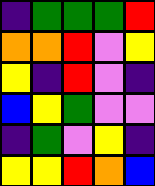[["indigo", "green", "green", "green", "red"], ["orange", "orange", "red", "violet", "yellow"], ["yellow", "indigo", "red", "violet", "indigo"], ["blue", "yellow", "green", "violet", "violet"], ["indigo", "green", "violet", "yellow", "indigo"], ["yellow", "yellow", "red", "orange", "blue"]]